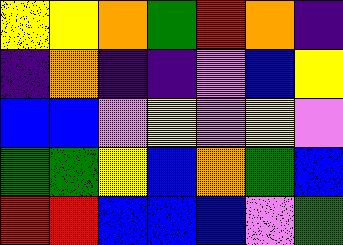[["yellow", "yellow", "orange", "green", "red", "orange", "indigo"], ["indigo", "orange", "indigo", "indigo", "violet", "blue", "yellow"], ["blue", "blue", "violet", "yellow", "violet", "yellow", "violet"], ["green", "green", "yellow", "blue", "orange", "green", "blue"], ["red", "red", "blue", "blue", "blue", "violet", "green"]]